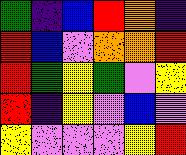[["green", "indigo", "blue", "red", "orange", "indigo"], ["red", "blue", "violet", "orange", "orange", "red"], ["red", "green", "yellow", "green", "violet", "yellow"], ["red", "indigo", "yellow", "violet", "blue", "violet"], ["yellow", "violet", "violet", "violet", "yellow", "red"]]